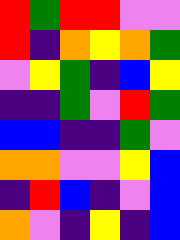[["red", "green", "red", "red", "violet", "violet"], ["red", "indigo", "orange", "yellow", "orange", "green"], ["violet", "yellow", "green", "indigo", "blue", "yellow"], ["indigo", "indigo", "green", "violet", "red", "green"], ["blue", "blue", "indigo", "indigo", "green", "violet"], ["orange", "orange", "violet", "violet", "yellow", "blue"], ["indigo", "red", "blue", "indigo", "violet", "blue"], ["orange", "violet", "indigo", "yellow", "indigo", "blue"]]